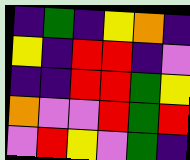[["indigo", "green", "indigo", "yellow", "orange", "indigo"], ["yellow", "indigo", "red", "red", "indigo", "violet"], ["indigo", "indigo", "red", "red", "green", "yellow"], ["orange", "violet", "violet", "red", "green", "red"], ["violet", "red", "yellow", "violet", "green", "indigo"]]